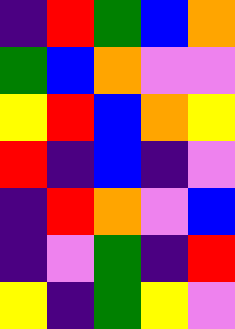[["indigo", "red", "green", "blue", "orange"], ["green", "blue", "orange", "violet", "violet"], ["yellow", "red", "blue", "orange", "yellow"], ["red", "indigo", "blue", "indigo", "violet"], ["indigo", "red", "orange", "violet", "blue"], ["indigo", "violet", "green", "indigo", "red"], ["yellow", "indigo", "green", "yellow", "violet"]]